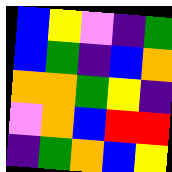[["blue", "yellow", "violet", "indigo", "green"], ["blue", "green", "indigo", "blue", "orange"], ["orange", "orange", "green", "yellow", "indigo"], ["violet", "orange", "blue", "red", "red"], ["indigo", "green", "orange", "blue", "yellow"]]